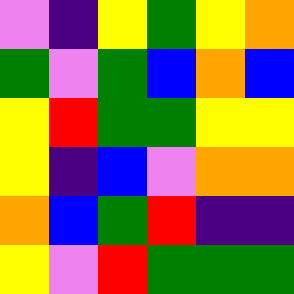[["violet", "indigo", "yellow", "green", "yellow", "orange"], ["green", "violet", "green", "blue", "orange", "blue"], ["yellow", "red", "green", "green", "yellow", "yellow"], ["yellow", "indigo", "blue", "violet", "orange", "orange"], ["orange", "blue", "green", "red", "indigo", "indigo"], ["yellow", "violet", "red", "green", "green", "green"]]